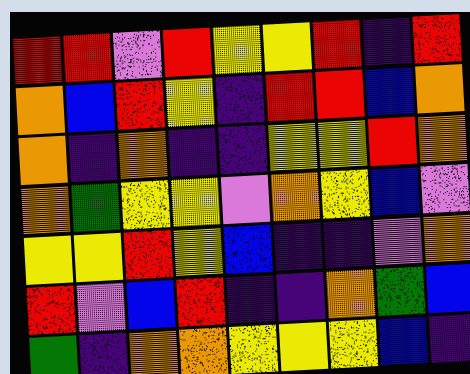[["red", "red", "violet", "red", "yellow", "yellow", "red", "indigo", "red"], ["orange", "blue", "red", "yellow", "indigo", "red", "red", "blue", "orange"], ["orange", "indigo", "orange", "indigo", "indigo", "yellow", "yellow", "red", "orange"], ["orange", "green", "yellow", "yellow", "violet", "orange", "yellow", "blue", "violet"], ["yellow", "yellow", "red", "yellow", "blue", "indigo", "indigo", "violet", "orange"], ["red", "violet", "blue", "red", "indigo", "indigo", "orange", "green", "blue"], ["green", "indigo", "orange", "orange", "yellow", "yellow", "yellow", "blue", "indigo"]]